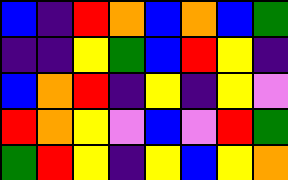[["blue", "indigo", "red", "orange", "blue", "orange", "blue", "green"], ["indigo", "indigo", "yellow", "green", "blue", "red", "yellow", "indigo"], ["blue", "orange", "red", "indigo", "yellow", "indigo", "yellow", "violet"], ["red", "orange", "yellow", "violet", "blue", "violet", "red", "green"], ["green", "red", "yellow", "indigo", "yellow", "blue", "yellow", "orange"]]